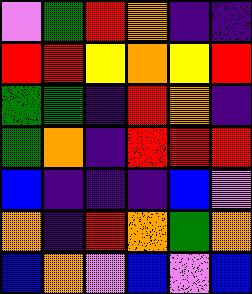[["violet", "green", "red", "orange", "indigo", "indigo"], ["red", "red", "yellow", "orange", "yellow", "red"], ["green", "green", "indigo", "red", "orange", "indigo"], ["green", "orange", "indigo", "red", "red", "red"], ["blue", "indigo", "indigo", "indigo", "blue", "violet"], ["orange", "indigo", "red", "orange", "green", "orange"], ["blue", "orange", "violet", "blue", "violet", "blue"]]